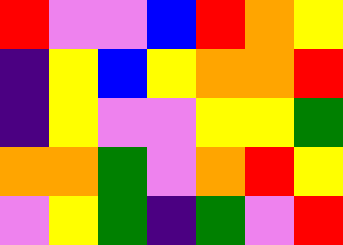[["red", "violet", "violet", "blue", "red", "orange", "yellow"], ["indigo", "yellow", "blue", "yellow", "orange", "orange", "red"], ["indigo", "yellow", "violet", "violet", "yellow", "yellow", "green"], ["orange", "orange", "green", "violet", "orange", "red", "yellow"], ["violet", "yellow", "green", "indigo", "green", "violet", "red"]]